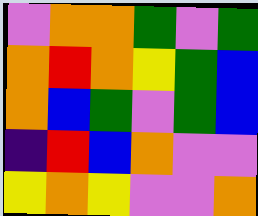[["violet", "orange", "orange", "green", "violet", "green"], ["orange", "red", "orange", "yellow", "green", "blue"], ["orange", "blue", "green", "violet", "green", "blue"], ["indigo", "red", "blue", "orange", "violet", "violet"], ["yellow", "orange", "yellow", "violet", "violet", "orange"]]